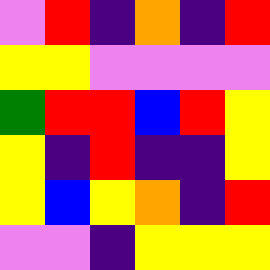[["violet", "red", "indigo", "orange", "indigo", "red"], ["yellow", "yellow", "violet", "violet", "violet", "violet"], ["green", "red", "red", "blue", "red", "yellow"], ["yellow", "indigo", "red", "indigo", "indigo", "yellow"], ["yellow", "blue", "yellow", "orange", "indigo", "red"], ["violet", "violet", "indigo", "yellow", "yellow", "yellow"]]